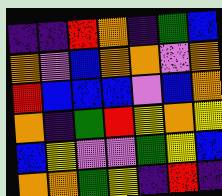[["indigo", "indigo", "red", "orange", "indigo", "green", "blue"], ["orange", "violet", "blue", "orange", "orange", "violet", "orange"], ["red", "blue", "blue", "blue", "violet", "blue", "orange"], ["orange", "indigo", "green", "red", "yellow", "orange", "yellow"], ["blue", "yellow", "violet", "violet", "green", "yellow", "blue"], ["orange", "orange", "green", "yellow", "indigo", "red", "indigo"]]